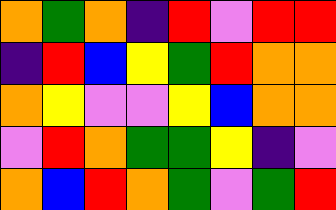[["orange", "green", "orange", "indigo", "red", "violet", "red", "red"], ["indigo", "red", "blue", "yellow", "green", "red", "orange", "orange"], ["orange", "yellow", "violet", "violet", "yellow", "blue", "orange", "orange"], ["violet", "red", "orange", "green", "green", "yellow", "indigo", "violet"], ["orange", "blue", "red", "orange", "green", "violet", "green", "red"]]